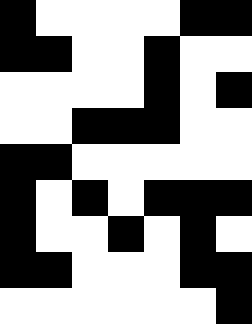[["black", "white", "white", "white", "white", "black", "black"], ["black", "black", "white", "white", "black", "white", "white"], ["white", "white", "white", "white", "black", "white", "black"], ["white", "white", "black", "black", "black", "white", "white"], ["black", "black", "white", "white", "white", "white", "white"], ["black", "white", "black", "white", "black", "black", "black"], ["black", "white", "white", "black", "white", "black", "white"], ["black", "black", "white", "white", "white", "black", "black"], ["white", "white", "white", "white", "white", "white", "black"]]